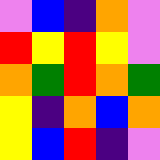[["violet", "blue", "indigo", "orange", "violet"], ["red", "yellow", "red", "yellow", "violet"], ["orange", "green", "red", "orange", "green"], ["yellow", "indigo", "orange", "blue", "orange"], ["yellow", "blue", "red", "indigo", "violet"]]